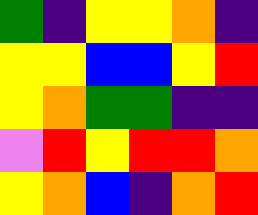[["green", "indigo", "yellow", "yellow", "orange", "indigo"], ["yellow", "yellow", "blue", "blue", "yellow", "red"], ["yellow", "orange", "green", "green", "indigo", "indigo"], ["violet", "red", "yellow", "red", "red", "orange"], ["yellow", "orange", "blue", "indigo", "orange", "red"]]